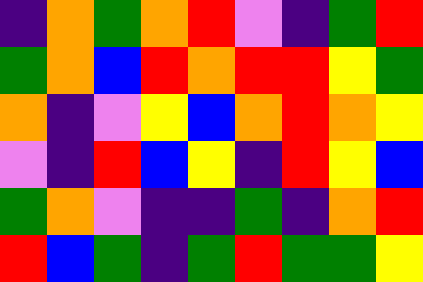[["indigo", "orange", "green", "orange", "red", "violet", "indigo", "green", "red"], ["green", "orange", "blue", "red", "orange", "red", "red", "yellow", "green"], ["orange", "indigo", "violet", "yellow", "blue", "orange", "red", "orange", "yellow"], ["violet", "indigo", "red", "blue", "yellow", "indigo", "red", "yellow", "blue"], ["green", "orange", "violet", "indigo", "indigo", "green", "indigo", "orange", "red"], ["red", "blue", "green", "indigo", "green", "red", "green", "green", "yellow"]]